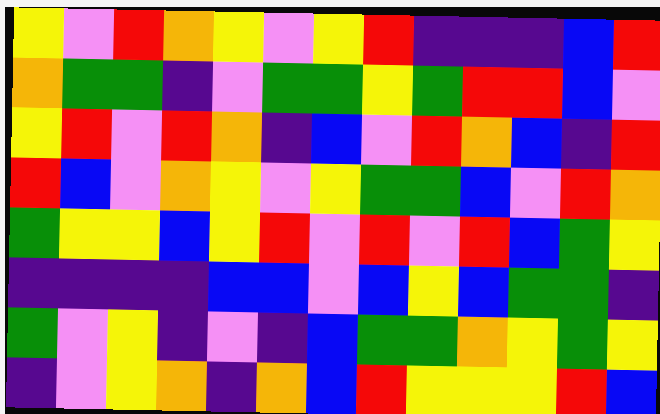[["yellow", "violet", "red", "orange", "yellow", "violet", "yellow", "red", "indigo", "indigo", "indigo", "blue", "red"], ["orange", "green", "green", "indigo", "violet", "green", "green", "yellow", "green", "red", "red", "blue", "violet"], ["yellow", "red", "violet", "red", "orange", "indigo", "blue", "violet", "red", "orange", "blue", "indigo", "red"], ["red", "blue", "violet", "orange", "yellow", "violet", "yellow", "green", "green", "blue", "violet", "red", "orange"], ["green", "yellow", "yellow", "blue", "yellow", "red", "violet", "red", "violet", "red", "blue", "green", "yellow"], ["indigo", "indigo", "indigo", "indigo", "blue", "blue", "violet", "blue", "yellow", "blue", "green", "green", "indigo"], ["green", "violet", "yellow", "indigo", "violet", "indigo", "blue", "green", "green", "orange", "yellow", "green", "yellow"], ["indigo", "violet", "yellow", "orange", "indigo", "orange", "blue", "red", "yellow", "yellow", "yellow", "red", "blue"]]